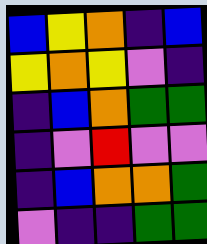[["blue", "yellow", "orange", "indigo", "blue"], ["yellow", "orange", "yellow", "violet", "indigo"], ["indigo", "blue", "orange", "green", "green"], ["indigo", "violet", "red", "violet", "violet"], ["indigo", "blue", "orange", "orange", "green"], ["violet", "indigo", "indigo", "green", "green"]]